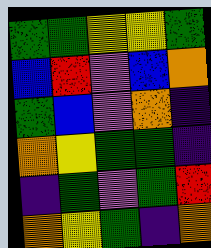[["green", "green", "yellow", "yellow", "green"], ["blue", "red", "violet", "blue", "orange"], ["green", "blue", "violet", "orange", "indigo"], ["orange", "yellow", "green", "green", "indigo"], ["indigo", "green", "violet", "green", "red"], ["orange", "yellow", "green", "indigo", "orange"]]